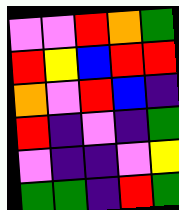[["violet", "violet", "red", "orange", "green"], ["red", "yellow", "blue", "red", "red"], ["orange", "violet", "red", "blue", "indigo"], ["red", "indigo", "violet", "indigo", "green"], ["violet", "indigo", "indigo", "violet", "yellow"], ["green", "green", "indigo", "red", "green"]]